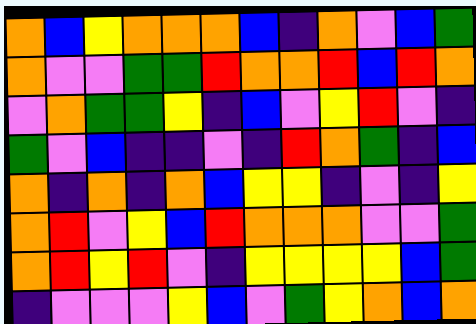[["orange", "blue", "yellow", "orange", "orange", "orange", "blue", "indigo", "orange", "violet", "blue", "green"], ["orange", "violet", "violet", "green", "green", "red", "orange", "orange", "red", "blue", "red", "orange"], ["violet", "orange", "green", "green", "yellow", "indigo", "blue", "violet", "yellow", "red", "violet", "indigo"], ["green", "violet", "blue", "indigo", "indigo", "violet", "indigo", "red", "orange", "green", "indigo", "blue"], ["orange", "indigo", "orange", "indigo", "orange", "blue", "yellow", "yellow", "indigo", "violet", "indigo", "yellow"], ["orange", "red", "violet", "yellow", "blue", "red", "orange", "orange", "orange", "violet", "violet", "green"], ["orange", "red", "yellow", "red", "violet", "indigo", "yellow", "yellow", "yellow", "yellow", "blue", "green"], ["indigo", "violet", "violet", "violet", "yellow", "blue", "violet", "green", "yellow", "orange", "blue", "orange"]]